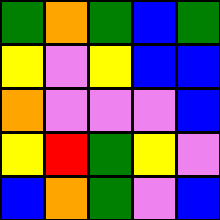[["green", "orange", "green", "blue", "green"], ["yellow", "violet", "yellow", "blue", "blue"], ["orange", "violet", "violet", "violet", "blue"], ["yellow", "red", "green", "yellow", "violet"], ["blue", "orange", "green", "violet", "blue"]]